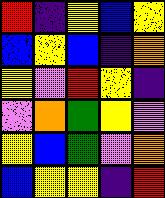[["red", "indigo", "yellow", "blue", "yellow"], ["blue", "yellow", "blue", "indigo", "orange"], ["yellow", "violet", "red", "yellow", "indigo"], ["violet", "orange", "green", "yellow", "violet"], ["yellow", "blue", "green", "violet", "orange"], ["blue", "yellow", "yellow", "indigo", "red"]]